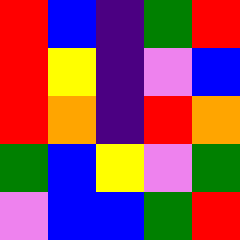[["red", "blue", "indigo", "green", "red"], ["red", "yellow", "indigo", "violet", "blue"], ["red", "orange", "indigo", "red", "orange"], ["green", "blue", "yellow", "violet", "green"], ["violet", "blue", "blue", "green", "red"]]